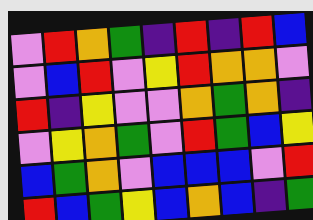[["violet", "red", "orange", "green", "indigo", "red", "indigo", "red", "blue"], ["violet", "blue", "red", "violet", "yellow", "red", "orange", "orange", "violet"], ["red", "indigo", "yellow", "violet", "violet", "orange", "green", "orange", "indigo"], ["violet", "yellow", "orange", "green", "violet", "red", "green", "blue", "yellow"], ["blue", "green", "orange", "violet", "blue", "blue", "blue", "violet", "red"], ["red", "blue", "green", "yellow", "blue", "orange", "blue", "indigo", "green"]]